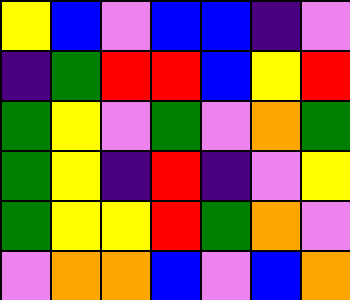[["yellow", "blue", "violet", "blue", "blue", "indigo", "violet"], ["indigo", "green", "red", "red", "blue", "yellow", "red"], ["green", "yellow", "violet", "green", "violet", "orange", "green"], ["green", "yellow", "indigo", "red", "indigo", "violet", "yellow"], ["green", "yellow", "yellow", "red", "green", "orange", "violet"], ["violet", "orange", "orange", "blue", "violet", "blue", "orange"]]